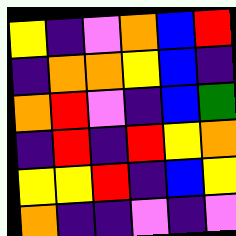[["yellow", "indigo", "violet", "orange", "blue", "red"], ["indigo", "orange", "orange", "yellow", "blue", "indigo"], ["orange", "red", "violet", "indigo", "blue", "green"], ["indigo", "red", "indigo", "red", "yellow", "orange"], ["yellow", "yellow", "red", "indigo", "blue", "yellow"], ["orange", "indigo", "indigo", "violet", "indigo", "violet"]]